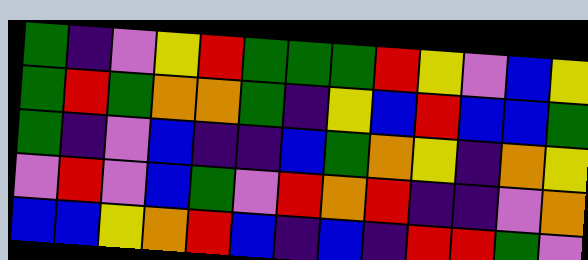[["green", "indigo", "violet", "yellow", "red", "green", "green", "green", "red", "yellow", "violet", "blue", "yellow"], ["green", "red", "green", "orange", "orange", "green", "indigo", "yellow", "blue", "red", "blue", "blue", "green"], ["green", "indigo", "violet", "blue", "indigo", "indigo", "blue", "green", "orange", "yellow", "indigo", "orange", "yellow"], ["violet", "red", "violet", "blue", "green", "violet", "red", "orange", "red", "indigo", "indigo", "violet", "orange"], ["blue", "blue", "yellow", "orange", "red", "blue", "indigo", "blue", "indigo", "red", "red", "green", "violet"]]